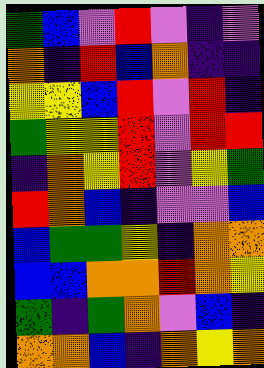[["green", "blue", "violet", "red", "violet", "indigo", "violet"], ["orange", "indigo", "red", "blue", "orange", "indigo", "indigo"], ["yellow", "yellow", "blue", "red", "violet", "red", "indigo"], ["green", "yellow", "yellow", "red", "violet", "red", "red"], ["indigo", "orange", "yellow", "red", "violet", "yellow", "green"], ["red", "orange", "blue", "indigo", "violet", "violet", "blue"], ["blue", "green", "green", "yellow", "indigo", "orange", "orange"], ["blue", "blue", "orange", "orange", "red", "orange", "yellow"], ["green", "indigo", "green", "orange", "violet", "blue", "indigo"], ["orange", "orange", "blue", "indigo", "orange", "yellow", "orange"]]